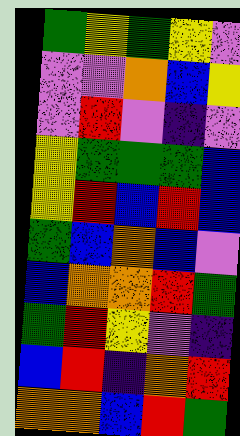[["green", "yellow", "green", "yellow", "violet"], ["violet", "violet", "orange", "blue", "yellow"], ["violet", "red", "violet", "indigo", "violet"], ["yellow", "green", "green", "green", "blue"], ["yellow", "red", "blue", "red", "blue"], ["green", "blue", "orange", "blue", "violet"], ["blue", "orange", "orange", "red", "green"], ["green", "red", "yellow", "violet", "indigo"], ["blue", "red", "indigo", "orange", "red"], ["orange", "orange", "blue", "red", "green"]]